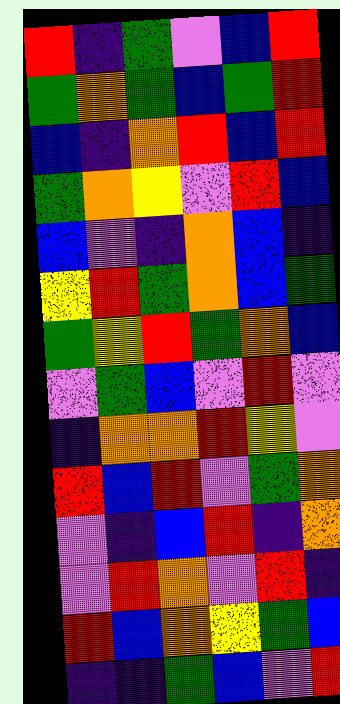[["red", "indigo", "green", "violet", "blue", "red"], ["green", "orange", "green", "blue", "green", "red"], ["blue", "indigo", "orange", "red", "blue", "red"], ["green", "orange", "yellow", "violet", "red", "blue"], ["blue", "violet", "indigo", "orange", "blue", "indigo"], ["yellow", "red", "green", "orange", "blue", "green"], ["green", "yellow", "red", "green", "orange", "blue"], ["violet", "green", "blue", "violet", "red", "violet"], ["indigo", "orange", "orange", "red", "yellow", "violet"], ["red", "blue", "red", "violet", "green", "orange"], ["violet", "indigo", "blue", "red", "indigo", "orange"], ["violet", "red", "orange", "violet", "red", "indigo"], ["red", "blue", "orange", "yellow", "green", "blue"], ["indigo", "indigo", "green", "blue", "violet", "red"]]